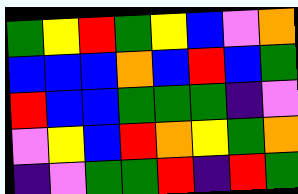[["green", "yellow", "red", "green", "yellow", "blue", "violet", "orange"], ["blue", "blue", "blue", "orange", "blue", "red", "blue", "green"], ["red", "blue", "blue", "green", "green", "green", "indigo", "violet"], ["violet", "yellow", "blue", "red", "orange", "yellow", "green", "orange"], ["indigo", "violet", "green", "green", "red", "indigo", "red", "green"]]